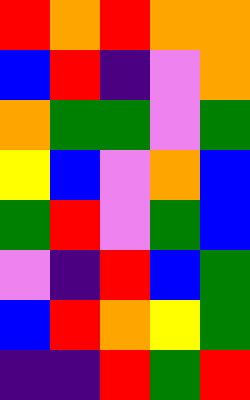[["red", "orange", "red", "orange", "orange"], ["blue", "red", "indigo", "violet", "orange"], ["orange", "green", "green", "violet", "green"], ["yellow", "blue", "violet", "orange", "blue"], ["green", "red", "violet", "green", "blue"], ["violet", "indigo", "red", "blue", "green"], ["blue", "red", "orange", "yellow", "green"], ["indigo", "indigo", "red", "green", "red"]]